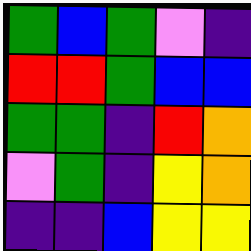[["green", "blue", "green", "violet", "indigo"], ["red", "red", "green", "blue", "blue"], ["green", "green", "indigo", "red", "orange"], ["violet", "green", "indigo", "yellow", "orange"], ["indigo", "indigo", "blue", "yellow", "yellow"]]